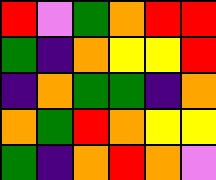[["red", "violet", "green", "orange", "red", "red"], ["green", "indigo", "orange", "yellow", "yellow", "red"], ["indigo", "orange", "green", "green", "indigo", "orange"], ["orange", "green", "red", "orange", "yellow", "yellow"], ["green", "indigo", "orange", "red", "orange", "violet"]]